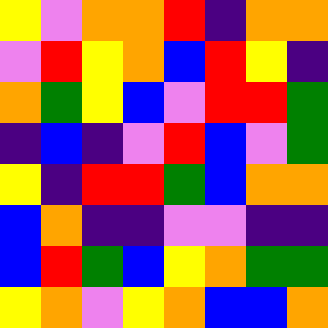[["yellow", "violet", "orange", "orange", "red", "indigo", "orange", "orange"], ["violet", "red", "yellow", "orange", "blue", "red", "yellow", "indigo"], ["orange", "green", "yellow", "blue", "violet", "red", "red", "green"], ["indigo", "blue", "indigo", "violet", "red", "blue", "violet", "green"], ["yellow", "indigo", "red", "red", "green", "blue", "orange", "orange"], ["blue", "orange", "indigo", "indigo", "violet", "violet", "indigo", "indigo"], ["blue", "red", "green", "blue", "yellow", "orange", "green", "green"], ["yellow", "orange", "violet", "yellow", "orange", "blue", "blue", "orange"]]